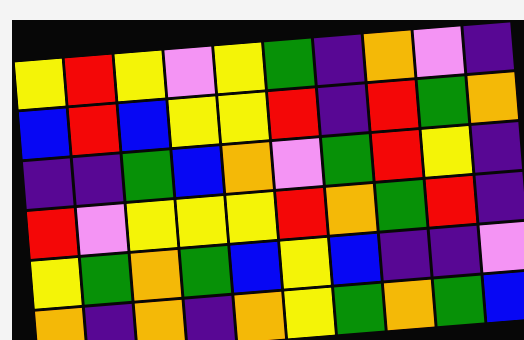[["yellow", "red", "yellow", "violet", "yellow", "green", "indigo", "orange", "violet", "indigo"], ["blue", "red", "blue", "yellow", "yellow", "red", "indigo", "red", "green", "orange"], ["indigo", "indigo", "green", "blue", "orange", "violet", "green", "red", "yellow", "indigo"], ["red", "violet", "yellow", "yellow", "yellow", "red", "orange", "green", "red", "indigo"], ["yellow", "green", "orange", "green", "blue", "yellow", "blue", "indigo", "indigo", "violet"], ["orange", "indigo", "orange", "indigo", "orange", "yellow", "green", "orange", "green", "blue"]]